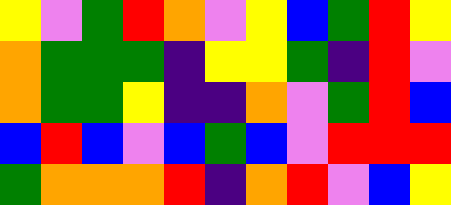[["yellow", "violet", "green", "red", "orange", "violet", "yellow", "blue", "green", "red", "yellow"], ["orange", "green", "green", "green", "indigo", "yellow", "yellow", "green", "indigo", "red", "violet"], ["orange", "green", "green", "yellow", "indigo", "indigo", "orange", "violet", "green", "red", "blue"], ["blue", "red", "blue", "violet", "blue", "green", "blue", "violet", "red", "red", "red"], ["green", "orange", "orange", "orange", "red", "indigo", "orange", "red", "violet", "blue", "yellow"]]